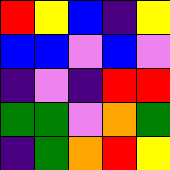[["red", "yellow", "blue", "indigo", "yellow"], ["blue", "blue", "violet", "blue", "violet"], ["indigo", "violet", "indigo", "red", "red"], ["green", "green", "violet", "orange", "green"], ["indigo", "green", "orange", "red", "yellow"]]